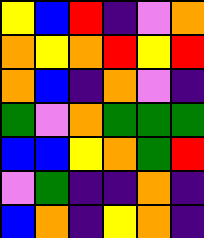[["yellow", "blue", "red", "indigo", "violet", "orange"], ["orange", "yellow", "orange", "red", "yellow", "red"], ["orange", "blue", "indigo", "orange", "violet", "indigo"], ["green", "violet", "orange", "green", "green", "green"], ["blue", "blue", "yellow", "orange", "green", "red"], ["violet", "green", "indigo", "indigo", "orange", "indigo"], ["blue", "orange", "indigo", "yellow", "orange", "indigo"]]